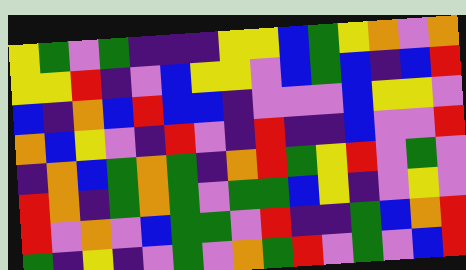[["yellow", "green", "violet", "green", "indigo", "indigo", "indigo", "yellow", "yellow", "blue", "green", "yellow", "orange", "violet", "orange"], ["yellow", "yellow", "red", "indigo", "violet", "blue", "yellow", "yellow", "violet", "blue", "green", "blue", "indigo", "blue", "red"], ["blue", "indigo", "orange", "blue", "red", "blue", "blue", "indigo", "violet", "violet", "violet", "blue", "yellow", "yellow", "violet"], ["orange", "blue", "yellow", "violet", "indigo", "red", "violet", "indigo", "red", "indigo", "indigo", "blue", "violet", "violet", "red"], ["indigo", "orange", "blue", "green", "orange", "green", "indigo", "orange", "red", "green", "yellow", "red", "violet", "green", "violet"], ["red", "orange", "indigo", "green", "orange", "green", "violet", "green", "green", "blue", "yellow", "indigo", "violet", "yellow", "violet"], ["red", "violet", "orange", "violet", "blue", "green", "green", "violet", "red", "indigo", "indigo", "green", "blue", "orange", "red"], ["green", "indigo", "yellow", "indigo", "violet", "green", "violet", "orange", "green", "red", "violet", "green", "violet", "blue", "red"]]